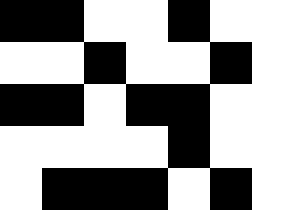[["black", "black", "white", "white", "black", "white", "white"], ["white", "white", "black", "white", "white", "black", "white"], ["black", "black", "white", "black", "black", "white", "white"], ["white", "white", "white", "white", "black", "white", "white"], ["white", "black", "black", "black", "white", "black", "white"]]